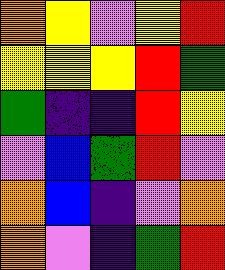[["orange", "yellow", "violet", "yellow", "red"], ["yellow", "yellow", "yellow", "red", "green"], ["green", "indigo", "indigo", "red", "yellow"], ["violet", "blue", "green", "red", "violet"], ["orange", "blue", "indigo", "violet", "orange"], ["orange", "violet", "indigo", "green", "red"]]